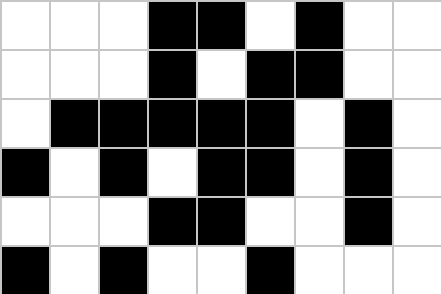[["white", "white", "white", "black", "black", "white", "black", "white", "white"], ["white", "white", "white", "black", "white", "black", "black", "white", "white"], ["white", "black", "black", "black", "black", "black", "white", "black", "white"], ["black", "white", "black", "white", "black", "black", "white", "black", "white"], ["white", "white", "white", "black", "black", "white", "white", "black", "white"], ["black", "white", "black", "white", "white", "black", "white", "white", "white"]]